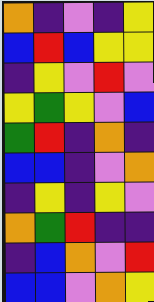[["orange", "indigo", "violet", "indigo", "yellow"], ["blue", "red", "blue", "yellow", "yellow"], ["indigo", "yellow", "violet", "red", "violet"], ["yellow", "green", "yellow", "violet", "blue"], ["green", "red", "indigo", "orange", "indigo"], ["blue", "blue", "indigo", "violet", "orange"], ["indigo", "yellow", "indigo", "yellow", "violet"], ["orange", "green", "red", "indigo", "indigo"], ["indigo", "blue", "orange", "violet", "red"], ["blue", "blue", "violet", "orange", "yellow"]]